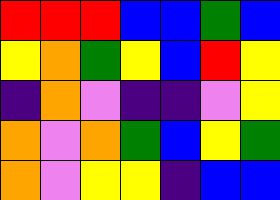[["red", "red", "red", "blue", "blue", "green", "blue"], ["yellow", "orange", "green", "yellow", "blue", "red", "yellow"], ["indigo", "orange", "violet", "indigo", "indigo", "violet", "yellow"], ["orange", "violet", "orange", "green", "blue", "yellow", "green"], ["orange", "violet", "yellow", "yellow", "indigo", "blue", "blue"]]